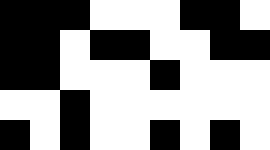[["black", "black", "black", "white", "white", "white", "black", "black", "white"], ["black", "black", "white", "black", "black", "white", "white", "black", "black"], ["black", "black", "white", "white", "white", "black", "white", "white", "white"], ["white", "white", "black", "white", "white", "white", "white", "white", "white"], ["black", "white", "black", "white", "white", "black", "white", "black", "white"]]